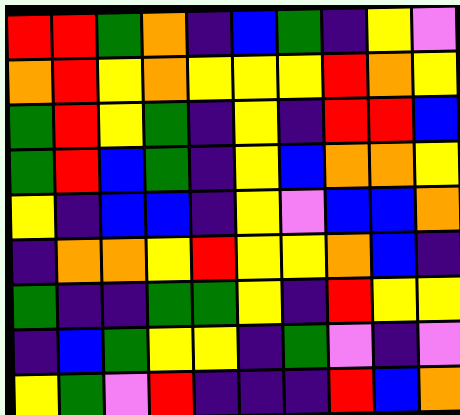[["red", "red", "green", "orange", "indigo", "blue", "green", "indigo", "yellow", "violet"], ["orange", "red", "yellow", "orange", "yellow", "yellow", "yellow", "red", "orange", "yellow"], ["green", "red", "yellow", "green", "indigo", "yellow", "indigo", "red", "red", "blue"], ["green", "red", "blue", "green", "indigo", "yellow", "blue", "orange", "orange", "yellow"], ["yellow", "indigo", "blue", "blue", "indigo", "yellow", "violet", "blue", "blue", "orange"], ["indigo", "orange", "orange", "yellow", "red", "yellow", "yellow", "orange", "blue", "indigo"], ["green", "indigo", "indigo", "green", "green", "yellow", "indigo", "red", "yellow", "yellow"], ["indigo", "blue", "green", "yellow", "yellow", "indigo", "green", "violet", "indigo", "violet"], ["yellow", "green", "violet", "red", "indigo", "indigo", "indigo", "red", "blue", "orange"]]